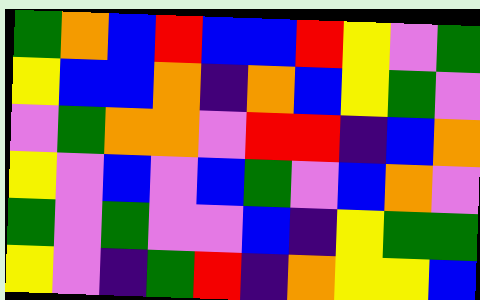[["green", "orange", "blue", "red", "blue", "blue", "red", "yellow", "violet", "green"], ["yellow", "blue", "blue", "orange", "indigo", "orange", "blue", "yellow", "green", "violet"], ["violet", "green", "orange", "orange", "violet", "red", "red", "indigo", "blue", "orange"], ["yellow", "violet", "blue", "violet", "blue", "green", "violet", "blue", "orange", "violet"], ["green", "violet", "green", "violet", "violet", "blue", "indigo", "yellow", "green", "green"], ["yellow", "violet", "indigo", "green", "red", "indigo", "orange", "yellow", "yellow", "blue"]]